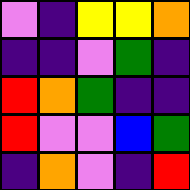[["violet", "indigo", "yellow", "yellow", "orange"], ["indigo", "indigo", "violet", "green", "indigo"], ["red", "orange", "green", "indigo", "indigo"], ["red", "violet", "violet", "blue", "green"], ["indigo", "orange", "violet", "indigo", "red"]]